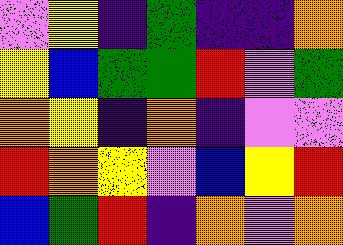[["violet", "yellow", "indigo", "green", "indigo", "indigo", "orange"], ["yellow", "blue", "green", "green", "red", "violet", "green"], ["orange", "yellow", "indigo", "orange", "indigo", "violet", "violet"], ["red", "orange", "yellow", "violet", "blue", "yellow", "red"], ["blue", "green", "red", "indigo", "orange", "violet", "orange"]]